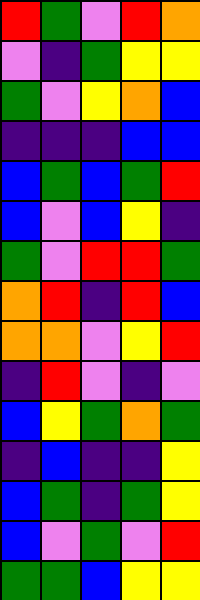[["red", "green", "violet", "red", "orange"], ["violet", "indigo", "green", "yellow", "yellow"], ["green", "violet", "yellow", "orange", "blue"], ["indigo", "indigo", "indigo", "blue", "blue"], ["blue", "green", "blue", "green", "red"], ["blue", "violet", "blue", "yellow", "indigo"], ["green", "violet", "red", "red", "green"], ["orange", "red", "indigo", "red", "blue"], ["orange", "orange", "violet", "yellow", "red"], ["indigo", "red", "violet", "indigo", "violet"], ["blue", "yellow", "green", "orange", "green"], ["indigo", "blue", "indigo", "indigo", "yellow"], ["blue", "green", "indigo", "green", "yellow"], ["blue", "violet", "green", "violet", "red"], ["green", "green", "blue", "yellow", "yellow"]]